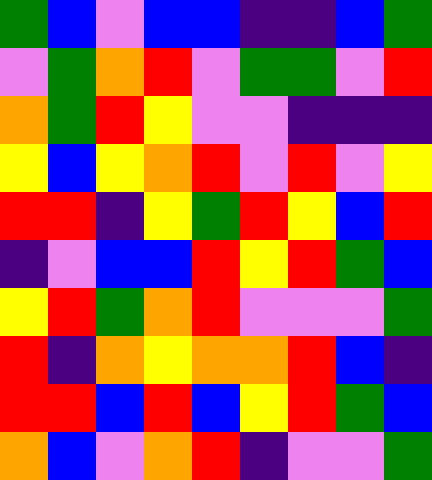[["green", "blue", "violet", "blue", "blue", "indigo", "indigo", "blue", "green"], ["violet", "green", "orange", "red", "violet", "green", "green", "violet", "red"], ["orange", "green", "red", "yellow", "violet", "violet", "indigo", "indigo", "indigo"], ["yellow", "blue", "yellow", "orange", "red", "violet", "red", "violet", "yellow"], ["red", "red", "indigo", "yellow", "green", "red", "yellow", "blue", "red"], ["indigo", "violet", "blue", "blue", "red", "yellow", "red", "green", "blue"], ["yellow", "red", "green", "orange", "red", "violet", "violet", "violet", "green"], ["red", "indigo", "orange", "yellow", "orange", "orange", "red", "blue", "indigo"], ["red", "red", "blue", "red", "blue", "yellow", "red", "green", "blue"], ["orange", "blue", "violet", "orange", "red", "indigo", "violet", "violet", "green"]]